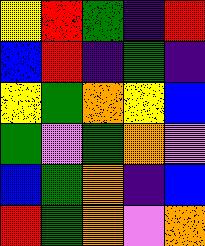[["yellow", "red", "green", "indigo", "red"], ["blue", "red", "indigo", "green", "indigo"], ["yellow", "green", "orange", "yellow", "blue"], ["green", "violet", "green", "orange", "violet"], ["blue", "green", "orange", "indigo", "blue"], ["red", "green", "orange", "violet", "orange"]]